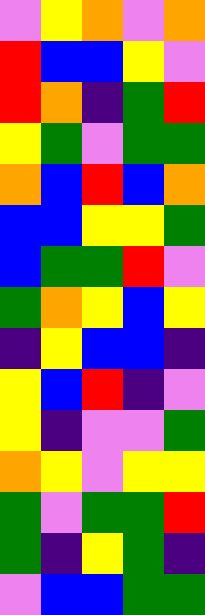[["violet", "yellow", "orange", "violet", "orange"], ["red", "blue", "blue", "yellow", "violet"], ["red", "orange", "indigo", "green", "red"], ["yellow", "green", "violet", "green", "green"], ["orange", "blue", "red", "blue", "orange"], ["blue", "blue", "yellow", "yellow", "green"], ["blue", "green", "green", "red", "violet"], ["green", "orange", "yellow", "blue", "yellow"], ["indigo", "yellow", "blue", "blue", "indigo"], ["yellow", "blue", "red", "indigo", "violet"], ["yellow", "indigo", "violet", "violet", "green"], ["orange", "yellow", "violet", "yellow", "yellow"], ["green", "violet", "green", "green", "red"], ["green", "indigo", "yellow", "green", "indigo"], ["violet", "blue", "blue", "green", "green"]]